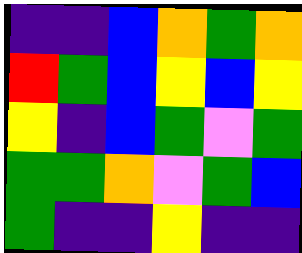[["indigo", "indigo", "blue", "orange", "green", "orange"], ["red", "green", "blue", "yellow", "blue", "yellow"], ["yellow", "indigo", "blue", "green", "violet", "green"], ["green", "green", "orange", "violet", "green", "blue"], ["green", "indigo", "indigo", "yellow", "indigo", "indigo"]]